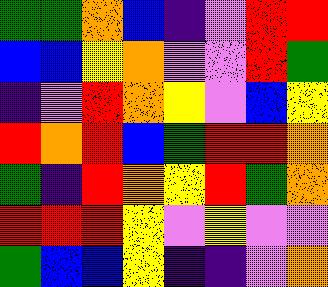[["green", "green", "orange", "blue", "indigo", "violet", "red", "red"], ["blue", "blue", "yellow", "orange", "violet", "violet", "red", "green"], ["indigo", "violet", "red", "orange", "yellow", "violet", "blue", "yellow"], ["red", "orange", "red", "blue", "green", "red", "red", "orange"], ["green", "indigo", "red", "orange", "yellow", "red", "green", "orange"], ["red", "red", "red", "yellow", "violet", "yellow", "violet", "violet"], ["green", "blue", "blue", "yellow", "indigo", "indigo", "violet", "orange"]]